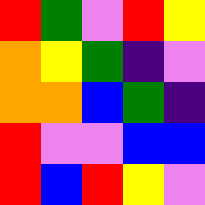[["red", "green", "violet", "red", "yellow"], ["orange", "yellow", "green", "indigo", "violet"], ["orange", "orange", "blue", "green", "indigo"], ["red", "violet", "violet", "blue", "blue"], ["red", "blue", "red", "yellow", "violet"]]